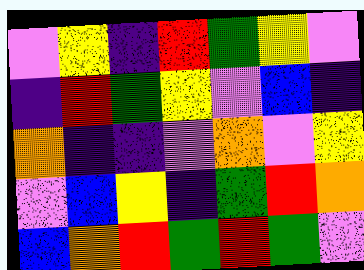[["violet", "yellow", "indigo", "red", "green", "yellow", "violet"], ["indigo", "red", "green", "yellow", "violet", "blue", "indigo"], ["orange", "indigo", "indigo", "violet", "orange", "violet", "yellow"], ["violet", "blue", "yellow", "indigo", "green", "red", "orange"], ["blue", "orange", "red", "green", "red", "green", "violet"]]